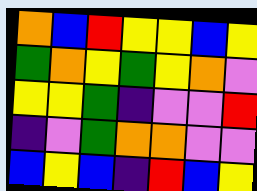[["orange", "blue", "red", "yellow", "yellow", "blue", "yellow"], ["green", "orange", "yellow", "green", "yellow", "orange", "violet"], ["yellow", "yellow", "green", "indigo", "violet", "violet", "red"], ["indigo", "violet", "green", "orange", "orange", "violet", "violet"], ["blue", "yellow", "blue", "indigo", "red", "blue", "yellow"]]